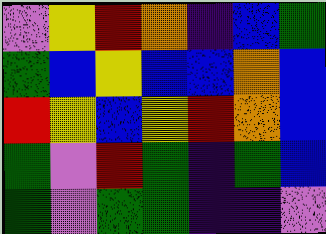[["violet", "yellow", "red", "orange", "indigo", "blue", "green"], ["green", "blue", "yellow", "blue", "blue", "orange", "blue"], ["red", "yellow", "blue", "yellow", "red", "orange", "blue"], ["green", "violet", "red", "green", "indigo", "green", "blue"], ["green", "violet", "green", "green", "indigo", "indigo", "violet"]]